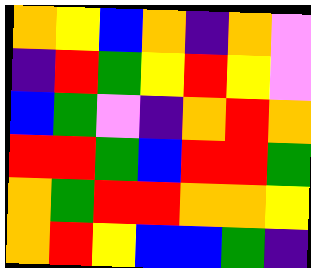[["orange", "yellow", "blue", "orange", "indigo", "orange", "violet"], ["indigo", "red", "green", "yellow", "red", "yellow", "violet"], ["blue", "green", "violet", "indigo", "orange", "red", "orange"], ["red", "red", "green", "blue", "red", "red", "green"], ["orange", "green", "red", "red", "orange", "orange", "yellow"], ["orange", "red", "yellow", "blue", "blue", "green", "indigo"]]